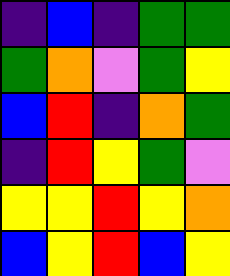[["indigo", "blue", "indigo", "green", "green"], ["green", "orange", "violet", "green", "yellow"], ["blue", "red", "indigo", "orange", "green"], ["indigo", "red", "yellow", "green", "violet"], ["yellow", "yellow", "red", "yellow", "orange"], ["blue", "yellow", "red", "blue", "yellow"]]